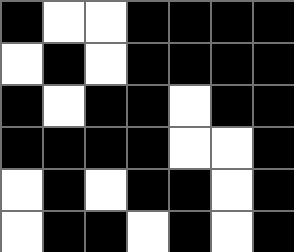[["black", "white", "white", "black", "black", "black", "black"], ["white", "black", "white", "black", "black", "black", "black"], ["black", "white", "black", "black", "white", "black", "black"], ["black", "black", "black", "black", "white", "white", "black"], ["white", "black", "white", "black", "black", "white", "black"], ["white", "black", "black", "white", "black", "white", "black"]]